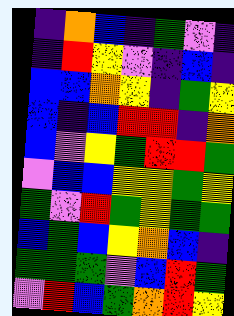[["indigo", "orange", "blue", "indigo", "green", "violet", "indigo"], ["indigo", "red", "yellow", "violet", "indigo", "blue", "indigo"], ["blue", "blue", "orange", "yellow", "indigo", "green", "yellow"], ["blue", "indigo", "blue", "red", "red", "indigo", "orange"], ["blue", "violet", "yellow", "green", "red", "red", "green"], ["violet", "blue", "blue", "yellow", "yellow", "green", "yellow"], ["green", "violet", "red", "green", "yellow", "green", "green"], ["blue", "green", "blue", "yellow", "orange", "blue", "indigo"], ["green", "green", "green", "violet", "blue", "red", "green"], ["violet", "red", "blue", "green", "orange", "red", "yellow"]]